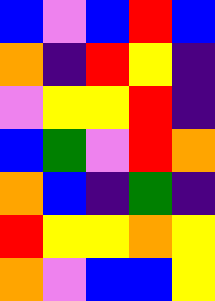[["blue", "violet", "blue", "red", "blue"], ["orange", "indigo", "red", "yellow", "indigo"], ["violet", "yellow", "yellow", "red", "indigo"], ["blue", "green", "violet", "red", "orange"], ["orange", "blue", "indigo", "green", "indigo"], ["red", "yellow", "yellow", "orange", "yellow"], ["orange", "violet", "blue", "blue", "yellow"]]